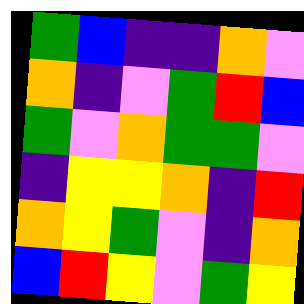[["green", "blue", "indigo", "indigo", "orange", "violet"], ["orange", "indigo", "violet", "green", "red", "blue"], ["green", "violet", "orange", "green", "green", "violet"], ["indigo", "yellow", "yellow", "orange", "indigo", "red"], ["orange", "yellow", "green", "violet", "indigo", "orange"], ["blue", "red", "yellow", "violet", "green", "yellow"]]